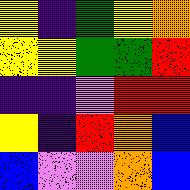[["yellow", "indigo", "green", "yellow", "orange"], ["yellow", "yellow", "green", "green", "red"], ["indigo", "indigo", "violet", "red", "red"], ["yellow", "indigo", "red", "orange", "blue"], ["blue", "violet", "violet", "orange", "blue"]]